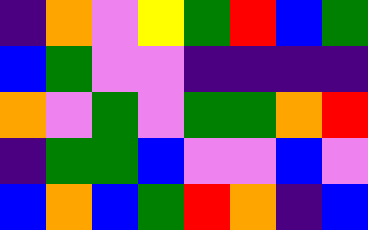[["indigo", "orange", "violet", "yellow", "green", "red", "blue", "green"], ["blue", "green", "violet", "violet", "indigo", "indigo", "indigo", "indigo"], ["orange", "violet", "green", "violet", "green", "green", "orange", "red"], ["indigo", "green", "green", "blue", "violet", "violet", "blue", "violet"], ["blue", "orange", "blue", "green", "red", "orange", "indigo", "blue"]]